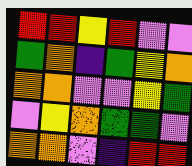[["red", "red", "yellow", "red", "violet", "violet"], ["green", "orange", "indigo", "green", "yellow", "orange"], ["orange", "orange", "violet", "violet", "yellow", "green"], ["violet", "yellow", "orange", "green", "green", "violet"], ["orange", "orange", "violet", "indigo", "red", "red"]]